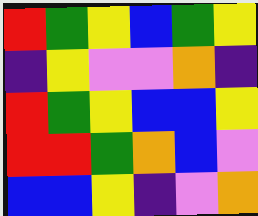[["red", "green", "yellow", "blue", "green", "yellow"], ["indigo", "yellow", "violet", "violet", "orange", "indigo"], ["red", "green", "yellow", "blue", "blue", "yellow"], ["red", "red", "green", "orange", "blue", "violet"], ["blue", "blue", "yellow", "indigo", "violet", "orange"]]